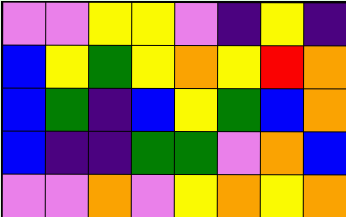[["violet", "violet", "yellow", "yellow", "violet", "indigo", "yellow", "indigo"], ["blue", "yellow", "green", "yellow", "orange", "yellow", "red", "orange"], ["blue", "green", "indigo", "blue", "yellow", "green", "blue", "orange"], ["blue", "indigo", "indigo", "green", "green", "violet", "orange", "blue"], ["violet", "violet", "orange", "violet", "yellow", "orange", "yellow", "orange"]]